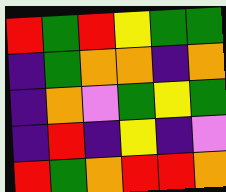[["red", "green", "red", "yellow", "green", "green"], ["indigo", "green", "orange", "orange", "indigo", "orange"], ["indigo", "orange", "violet", "green", "yellow", "green"], ["indigo", "red", "indigo", "yellow", "indigo", "violet"], ["red", "green", "orange", "red", "red", "orange"]]